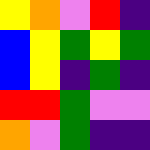[["yellow", "orange", "violet", "red", "indigo"], ["blue", "yellow", "green", "yellow", "green"], ["blue", "yellow", "indigo", "green", "indigo"], ["red", "red", "green", "violet", "violet"], ["orange", "violet", "green", "indigo", "indigo"]]